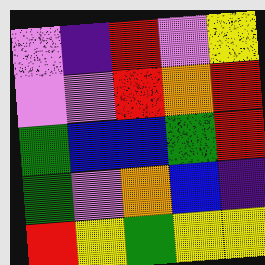[["violet", "indigo", "red", "violet", "yellow"], ["violet", "violet", "red", "orange", "red"], ["green", "blue", "blue", "green", "red"], ["green", "violet", "orange", "blue", "indigo"], ["red", "yellow", "green", "yellow", "yellow"]]